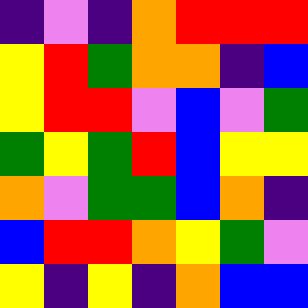[["indigo", "violet", "indigo", "orange", "red", "red", "red"], ["yellow", "red", "green", "orange", "orange", "indigo", "blue"], ["yellow", "red", "red", "violet", "blue", "violet", "green"], ["green", "yellow", "green", "red", "blue", "yellow", "yellow"], ["orange", "violet", "green", "green", "blue", "orange", "indigo"], ["blue", "red", "red", "orange", "yellow", "green", "violet"], ["yellow", "indigo", "yellow", "indigo", "orange", "blue", "blue"]]